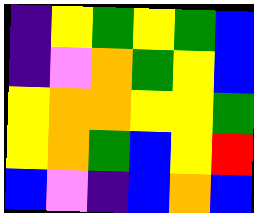[["indigo", "yellow", "green", "yellow", "green", "blue"], ["indigo", "violet", "orange", "green", "yellow", "blue"], ["yellow", "orange", "orange", "yellow", "yellow", "green"], ["yellow", "orange", "green", "blue", "yellow", "red"], ["blue", "violet", "indigo", "blue", "orange", "blue"]]